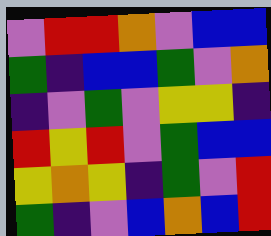[["violet", "red", "red", "orange", "violet", "blue", "blue"], ["green", "indigo", "blue", "blue", "green", "violet", "orange"], ["indigo", "violet", "green", "violet", "yellow", "yellow", "indigo"], ["red", "yellow", "red", "violet", "green", "blue", "blue"], ["yellow", "orange", "yellow", "indigo", "green", "violet", "red"], ["green", "indigo", "violet", "blue", "orange", "blue", "red"]]